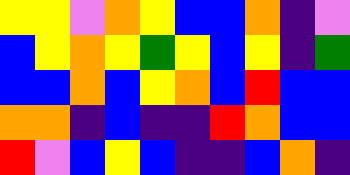[["yellow", "yellow", "violet", "orange", "yellow", "blue", "blue", "orange", "indigo", "violet"], ["blue", "yellow", "orange", "yellow", "green", "yellow", "blue", "yellow", "indigo", "green"], ["blue", "blue", "orange", "blue", "yellow", "orange", "blue", "red", "blue", "blue"], ["orange", "orange", "indigo", "blue", "indigo", "indigo", "red", "orange", "blue", "blue"], ["red", "violet", "blue", "yellow", "blue", "indigo", "indigo", "blue", "orange", "indigo"]]